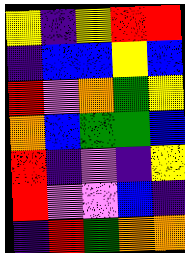[["yellow", "indigo", "yellow", "red", "red"], ["indigo", "blue", "blue", "yellow", "blue"], ["red", "violet", "orange", "green", "yellow"], ["orange", "blue", "green", "green", "blue"], ["red", "indigo", "violet", "indigo", "yellow"], ["red", "violet", "violet", "blue", "indigo"], ["indigo", "red", "green", "orange", "orange"]]